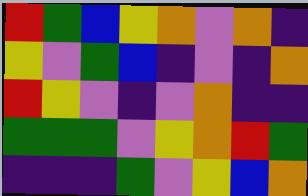[["red", "green", "blue", "yellow", "orange", "violet", "orange", "indigo"], ["yellow", "violet", "green", "blue", "indigo", "violet", "indigo", "orange"], ["red", "yellow", "violet", "indigo", "violet", "orange", "indigo", "indigo"], ["green", "green", "green", "violet", "yellow", "orange", "red", "green"], ["indigo", "indigo", "indigo", "green", "violet", "yellow", "blue", "orange"]]